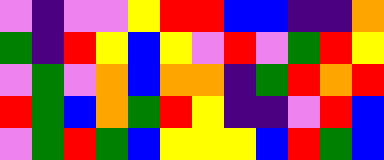[["violet", "indigo", "violet", "violet", "yellow", "red", "red", "blue", "blue", "indigo", "indigo", "orange"], ["green", "indigo", "red", "yellow", "blue", "yellow", "violet", "red", "violet", "green", "red", "yellow"], ["violet", "green", "violet", "orange", "blue", "orange", "orange", "indigo", "green", "red", "orange", "red"], ["red", "green", "blue", "orange", "green", "red", "yellow", "indigo", "indigo", "violet", "red", "blue"], ["violet", "green", "red", "green", "blue", "yellow", "yellow", "yellow", "blue", "red", "green", "blue"]]